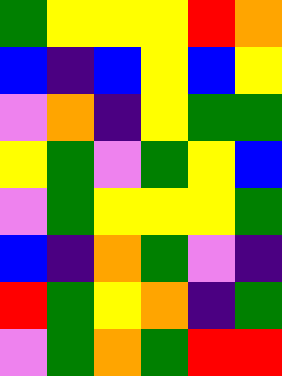[["green", "yellow", "yellow", "yellow", "red", "orange"], ["blue", "indigo", "blue", "yellow", "blue", "yellow"], ["violet", "orange", "indigo", "yellow", "green", "green"], ["yellow", "green", "violet", "green", "yellow", "blue"], ["violet", "green", "yellow", "yellow", "yellow", "green"], ["blue", "indigo", "orange", "green", "violet", "indigo"], ["red", "green", "yellow", "orange", "indigo", "green"], ["violet", "green", "orange", "green", "red", "red"]]